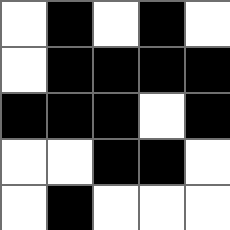[["white", "black", "white", "black", "white"], ["white", "black", "black", "black", "black"], ["black", "black", "black", "white", "black"], ["white", "white", "black", "black", "white"], ["white", "black", "white", "white", "white"]]